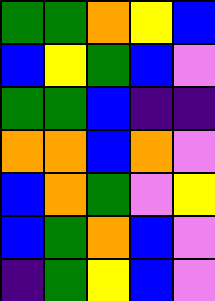[["green", "green", "orange", "yellow", "blue"], ["blue", "yellow", "green", "blue", "violet"], ["green", "green", "blue", "indigo", "indigo"], ["orange", "orange", "blue", "orange", "violet"], ["blue", "orange", "green", "violet", "yellow"], ["blue", "green", "orange", "blue", "violet"], ["indigo", "green", "yellow", "blue", "violet"]]